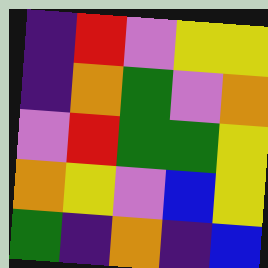[["indigo", "red", "violet", "yellow", "yellow"], ["indigo", "orange", "green", "violet", "orange"], ["violet", "red", "green", "green", "yellow"], ["orange", "yellow", "violet", "blue", "yellow"], ["green", "indigo", "orange", "indigo", "blue"]]